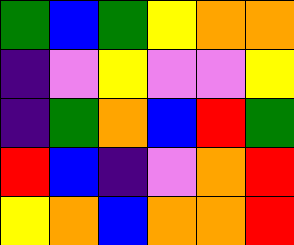[["green", "blue", "green", "yellow", "orange", "orange"], ["indigo", "violet", "yellow", "violet", "violet", "yellow"], ["indigo", "green", "orange", "blue", "red", "green"], ["red", "blue", "indigo", "violet", "orange", "red"], ["yellow", "orange", "blue", "orange", "orange", "red"]]